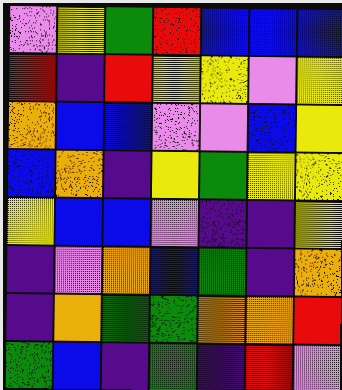[["violet", "yellow", "green", "red", "blue", "blue", "blue"], ["red", "indigo", "red", "yellow", "yellow", "violet", "yellow"], ["orange", "blue", "blue", "violet", "violet", "blue", "yellow"], ["blue", "orange", "indigo", "yellow", "green", "yellow", "yellow"], ["yellow", "blue", "blue", "violet", "indigo", "indigo", "yellow"], ["indigo", "violet", "orange", "blue", "green", "indigo", "orange"], ["indigo", "orange", "green", "green", "orange", "orange", "red"], ["green", "blue", "indigo", "green", "indigo", "red", "violet"]]